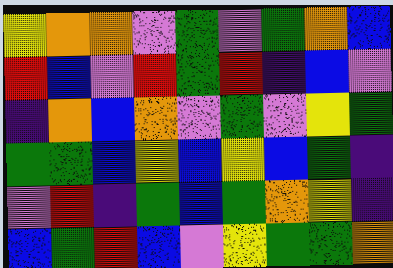[["yellow", "orange", "orange", "violet", "green", "violet", "green", "orange", "blue"], ["red", "blue", "violet", "red", "green", "red", "indigo", "blue", "violet"], ["indigo", "orange", "blue", "orange", "violet", "green", "violet", "yellow", "green"], ["green", "green", "blue", "yellow", "blue", "yellow", "blue", "green", "indigo"], ["violet", "red", "indigo", "green", "blue", "green", "orange", "yellow", "indigo"], ["blue", "green", "red", "blue", "violet", "yellow", "green", "green", "orange"]]